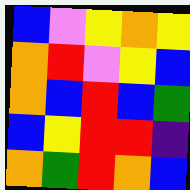[["blue", "violet", "yellow", "orange", "yellow"], ["orange", "red", "violet", "yellow", "blue"], ["orange", "blue", "red", "blue", "green"], ["blue", "yellow", "red", "red", "indigo"], ["orange", "green", "red", "orange", "blue"]]